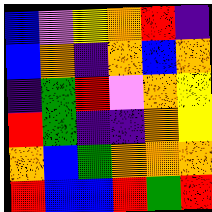[["blue", "violet", "yellow", "orange", "red", "indigo"], ["blue", "orange", "indigo", "orange", "blue", "orange"], ["indigo", "green", "red", "violet", "orange", "yellow"], ["red", "green", "indigo", "indigo", "orange", "yellow"], ["orange", "blue", "green", "orange", "orange", "orange"], ["red", "blue", "blue", "red", "green", "red"]]